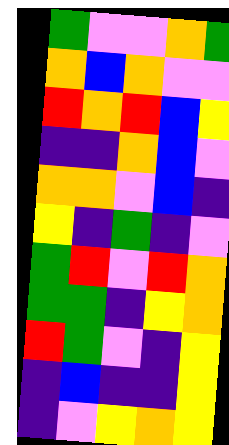[["green", "violet", "violet", "orange", "green"], ["orange", "blue", "orange", "violet", "violet"], ["red", "orange", "red", "blue", "yellow"], ["indigo", "indigo", "orange", "blue", "violet"], ["orange", "orange", "violet", "blue", "indigo"], ["yellow", "indigo", "green", "indigo", "violet"], ["green", "red", "violet", "red", "orange"], ["green", "green", "indigo", "yellow", "orange"], ["red", "green", "violet", "indigo", "yellow"], ["indigo", "blue", "indigo", "indigo", "yellow"], ["indigo", "violet", "yellow", "orange", "yellow"]]